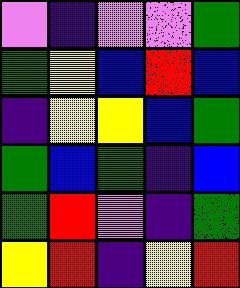[["violet", "indigo", "violet", "violet", "green"], ["green", "yellow", "blue", "red", "blue"], ["indigo", "yellow", "yellow", "blue", "green"], ["green", "blue", "green", "indigo", "blue"], ["green", "red", "violet", "indigo", "green"], ["yellow", "red", "indigo", "yellow", "red"]]